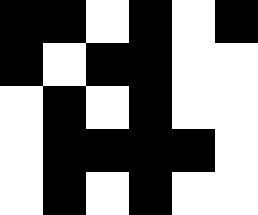[["black", "black", "white", "black", "white", "black"], ["black", "white", "black", "black", "white", "white"], ["white", "black", "white", "black", "white", "white"], ["white", "black", "black", "black", "black", "white"], ["white", "black", "white", "black", "white", "white"]]